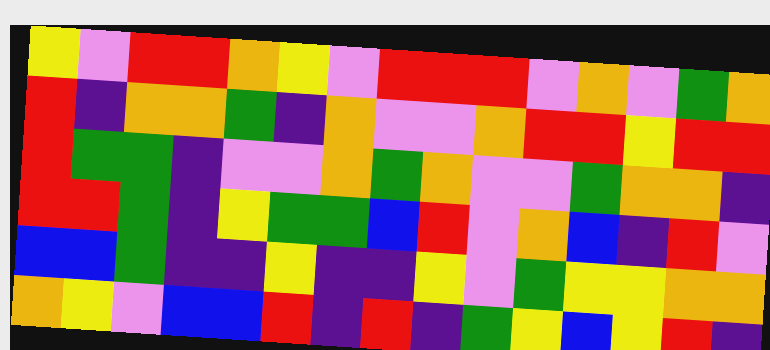[["yellow", "violet", "red", "red", "orange", "yellow", "violet", "red", "red", "red", "violet", "orange", "violet", "green", "orange"], ["red", "indigo", "orange", "orange", "green", "indigo", "orange", "violet", "violet", "orange", "red", "red", "yellow", "red", "red"], ["red", "green", "green", "indigo", "violet", "violet", "orange", "green", "orange", "violet", "violet", "green", "orange", "orange", "indigo"], ["red", "red", "green", "indigo", "yellow", "green", "green", "blue", "red", "violet", "orange", "blue", "indigo", "red", "violet"], ["blue", "blue", "green", "indigo", "indigo", "yellow", "indigo", "indigo", "yellow", "violet", "green", "yellow", "yellow", "orange", "orange"], ["orange", "yellow", "violet", "blue", "blue", "red", "indigo", "red", "indigo", "green", "yellow", "blue", "yellow", "red", "indigo"]]